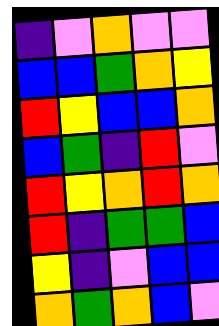[["indigo", "violet", "orange", "violet", "violet"], ["blue", "blue", "green", "orange", "yellow"], ["red", "yellow", "blue", "blue", "orange"], ["blue", "green", "indigo", "red", "violet"], ["red", "yellow", "orange", "red", "orange"], ["red", "indigo", "green", "green", "blue"], ["yellow", "indigo", "violet", "blue", "blue"], ["orange", "green", "orange", "blue", "violet"]]